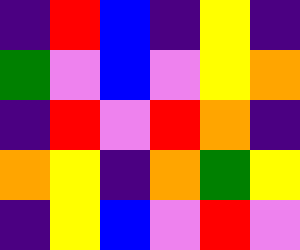[["indigo", "red", "blue", "indigo", "yellow", "indigo"], ["green", "violet", "blue", "violet", "yellow", "orange"], ["indigo", "red", "violet", "red", "orange", "indigo"], ["orange", "yellow", "indigo", "orange", "green", "yellow"], ["indigo", "yellow", "blue", "violet", "red", "violet"]]